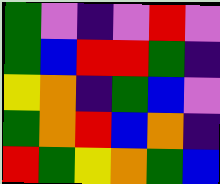[["green", "violet", "indigo", "violet", "red", "violet"], ["green", "blue", "red", "red", "green", "indigo"], ["yellow", "orange", "indigo", "green", "blue", "violet"], ["green", "orange", "red", "blue", "orange", "indigo"], ["red", "green", "yellow", "orange", "green", "blue"]]